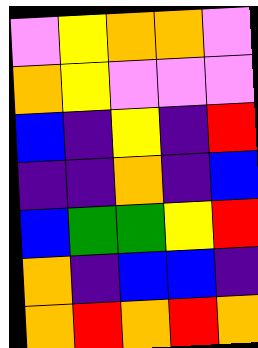[["violet", "yellow", "orange", "orange", "violet"], ["orange", "yellow", "violet", "violet", "violet"], ["blue", "indigo", "yellow", "indigo", "red"], ["indigo", "indigo", "orange", "indigo", "blue"], ["blue", "green", "green", "yellow", "red"], ["orange", "indigo", "blue", "blue", "indigo"], ["orange", "red", "orange", "red", "orange"]]